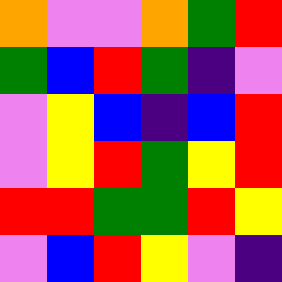[["orange", "violet", "violet", "orange", "green", "red"], ["green", "blue", "red", "green", "indigo", "violet"], ["violet", "yellow", "blue", "indigo", "blue", "red"], ["violet", "yellow", "red", "green", "yellow", "red"], ["red", "red", "green", "green", "red", "yellow"], ["violet", "blue", "red", "yellow", "violet", "indigo"]]